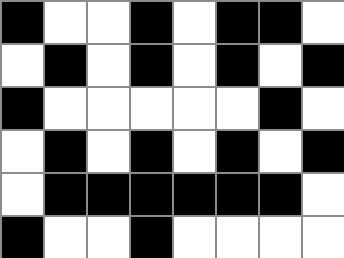[["black", "white", "white", "black", "white", "black", "black", "white"], ["white", "black", "white", "black", "white", "black", "white", "black"], ["black", "white", "white", "white", "white", "white", "black", "white"], ["white", "black", "white", "black", "white", "black", "white", "black"], ["white", "black", "black", "black", "black", "black", "black", "white"], ["black", "white", "white", "black", "white", "white", "white", "white"]]